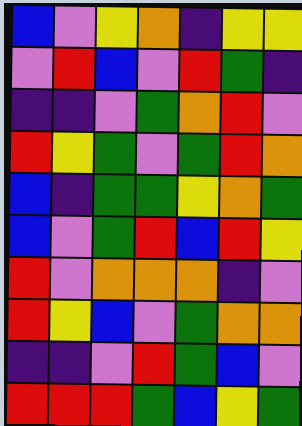[["blue", "violet", "yellow", "orange", "indigo", "yellow", "yellow"], ["violet", "red", "blue", "violet", "red", "green", "indigo"], ["indigo", "indigo", "violet", "green", "orange", "red", "violet"], ["red", "yellow", "green", "violet", "green", "red", "orange"], ["blue", "indigo", "green", "green", "yellow", "orange", "green"], ["blue", "violet", "green", "red", "blue", "red", "yellow"], ["red", "violet", "orange", "orange", "orange", "indigo", "violet"], ["red", "yellow", "blue", "violet", "green", "orange", "orange"], ["indigo", "indigo", "violet", "red", "green", "blue", "violet"], ["red", "red", "red", "green", "blue", "yellow", "green"]]